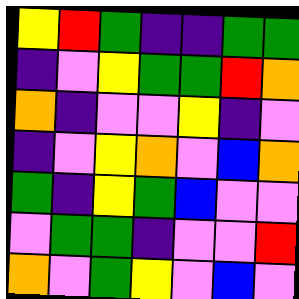[["yellow", "red", "green", "indigo", "indigo", "green", "green"], ["indigo", "violet", "yellow", "green", "green", "red", "orange"], ["orange", "indigo", "violet", "violet", "yellow", "indigo", "violet"], ["indigo", "violet", "yellow", "orange", "violet", "blue", "orange"], ["green", "indigo", "yellow", "green", "blue", "violet", "violet"], ["violet", "green", "green", "indigo", "violet", "violet", "red"], ["orange", "violet", "green", "yellow", "violet", "blue", "violet"]]